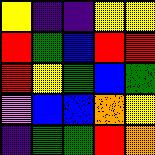[["yellow", "indigo", "indigo", "yellow", "yellow"], ["red", "green", "blue", "red", "red"], ["red", "yellow", "green", "blue", "green"], ["violet", "blue", "blue", "orange", "yellow"], ["indigo", "green", "green", "red", "orange"]]